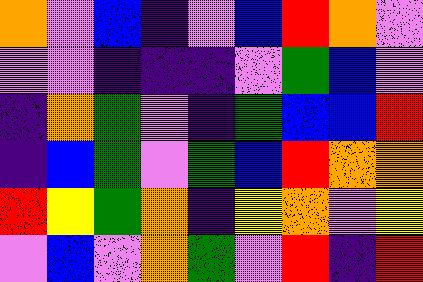[["orange", "violet", "blue", "indigo", "violet", "blue", "red", "orange", "violet"], ["violet", "violet", "indigo", "indigo", "indigo", "violet", "green", "blue", "violet"], ["indigo", "orange", "green", "violet", "indigo", "green", "blue", "blue", "red"], ["indigo", "blue", "green", "violet", "green", "blue", "red", "orange", "orange"], ["red", "yellow", "green", "orange", "indigo", "yellow", "orange", "violet", "yellow"], ["violet", "blue", "violet", "orange", "green", "violet", "red", "indigo", "red"]]